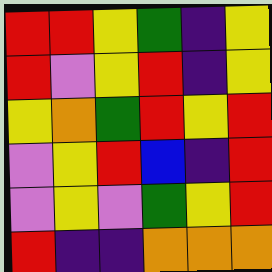[["red", "red", "yellow", "green", "indigo", "yellow"], ["red", "violet", "yellow", "red", "indigo", "yellow"], ["yellow", "orange", "green", "red", "yellow", "red"], ["violet", "yellow", "red", "blue", "indigo", "red"], ["violet", "yellow", "violet", "green", "yellow", "red"], ["red", "indigo", "indigo", "orange", "orange", "orange"]]